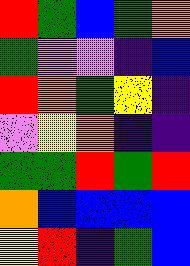[["red", "green", "blue", "green", "orange"], ["green", "violet", "violet", "indigo", "blue"], ["red", "orange", "green", "yellow", "indigo"], ["violet", "yellow", "orange", "indigo", "indigo"], ["green", "green", "red", "green", "red"], ["orange", "blue", "blue", "blue", "blue"], ["yellow", "red", "indigo", "green", "blue"]]